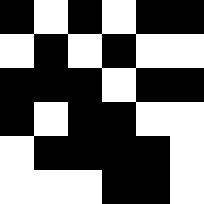[["black", "white", "black", "white", "black", "black"], ["white", "black", "white", "black", "white", "white"], ["black", "black", "black", "white", "black", "black"], ["black", "white", "black", "black", "white", "white"], ["white", "black", "black", "black", "black", "white"], ["white", "white", "white", "black", "black", "white"]]